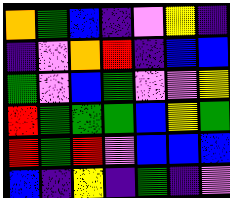[["orange", "green", "blue", "indigo", "violet", "yellow", "indigo"], ["indigo", "violet", "orange", "red", "indigo", "blue", "blue"], ["green", "violet", "blue", "green", "violet", "violet", "yellow"], ["red", "green", "green", "green", "blue", "yellow", "green"], ["red", "green", "red", "violet", "blue", "blue", "blue"], ["blue", "indigo", "yellow", "indigo", "green", "indigo", "violet"]]